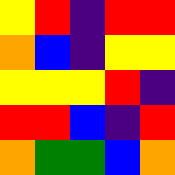[["yellow", "red", "indigo", "red", "red"], ["orange", "blue", "indigo", "yellow", "yellow"], ["yellow", "yellow", "yellow", "red", "indigo"], ["red", "red", "blue", "indigo", "red"], ["orange", "green", "green", "blue", "orange"]]